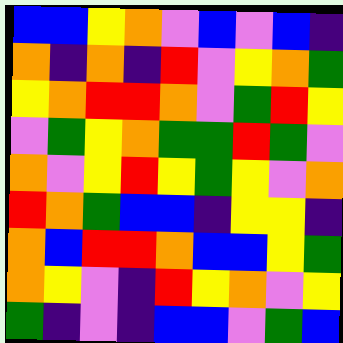[["blue", "blue", "yellow", "orange", "violet", "blue", "violet", "blue", "indigo"], ["orange", "indigo", "orange", "indigo", "red", "violet", "yellow", "orange", "green"], ["yellow", "orange", "red", "red", "orange", "violet", "green", "red", "yellow"], ["violet", "green", "yellow", "orange", "green", "green", "red", "green", "violet"], ["orange", "violet", "yellow", "red", "yellow", "green", "yellow", "violet", "orange"], ["red", "orange", "green", "blue", "blue", "indigo", "yellow", "yellow", "indigo"], ["orange", "blue", "red", "red", "orange", "blue", "blue", "yellow", "green"], ["orange", "yellow", "violet", "indigo", "red", "yellow", "orange", "violet", "yellow"], ["green", "indigo", "violet", "indigo", "blue", "blue", "violet", "green", "blue"]]